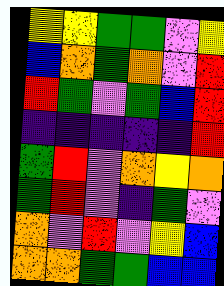[["yellow", "yellow", "green", "green", "violet", "yellow"], ["blue", "orange", "green", "orange", "violet", "red"], ["red", "green", "violet", "green", "blue", "red"], ["indigo", "indigo", "indigo", "indigo", "indigo", "red"], ["green", "red", "violet", "orange", "yellow", "orange"], ["green", "red", "violet", "indigo", "green", "violet"], ["orange", "violet", "red", "violet", "yellow", "blue"], ["orange", "orange", "green", "green", "blue", "blue"]]